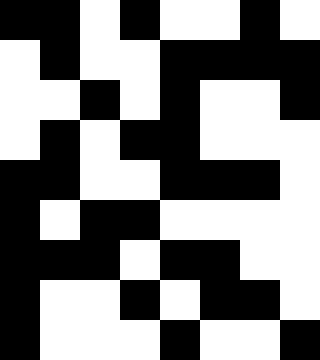[["black", "black", "white", "black", "white", "white", "black", "white"], ["white", "black", "white", "white", "black", "black", "black", "black"], ["white", "white", "black", "white", "black", "white", "white", "black"], ["white", "black", "white", "black", "black", "white", "white", "white"], ["black", "black", "white", "white", "black", "black", "black", "white"], ["black", "white", "black", "black", "white", "white", "white", "white"], ["black", "black", "black", "white", "black", "black", "white", "white"], ["black", "white", "white", "black", "white", "black", "black", "white"], ["black", "white", "white", "white", "black", "white", "white", "black"]]